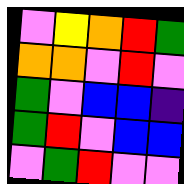[["violet", "yellow", "orange", "red", "green"], ["orange", "orange", "violet", "red", "violet"], ["green", "violet", "blue", "blue", "indigo"], ["green", "red", "violet", "blue", "blue"], ["violet", "green", "red", "violet", "violet"]]